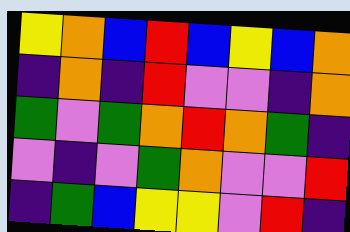[["yellow", "orange", "blue", "red", "blue", "yellow", "blue", "orange"], ["indigo", "orange", "indigo", "red", "violet", "violet", "indigo", "orange"], ["green", "violet", "green", "orange", "red", "orange", "green", "indigo"], ["violet", "indigo", "violet", "green", "orange", "violet", "violet", "red"], ["indigo", "green", "blue", "yellow", "yellow", "violet", "red", "indigo"]]